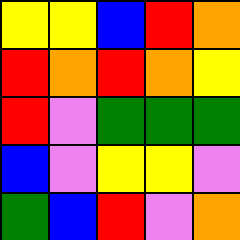[["yellow", "yellow", "blue", "red", "orange"], ["red", "orange", "red", "orange", "yellow"], ["red", "violet", "green", "green", "green"], ["blue", "violet", "yellow", "yellow", "violet"], ["green", "blue", "red", "violet", "orange"]]